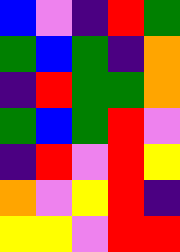[["blue", "violet", "indigo", "red", "green"], ["green", "blue", "green", "indigo", "orange"], ["indigo", "red", "green", "green", "orange"], ["green", "blue", "green", "red", "violet"], ["indigo", "red", "violet", "red", "yellow"], ["orange", "violet", "yellow", "red", "indigo"], ["yellow", "yellow", "violet", "red", "red"]]